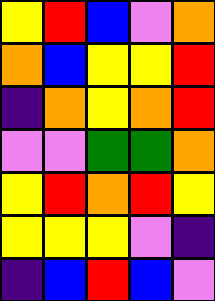[["yellow", "red", "blue", "violet", "orange"], ["orange", "blue", "yellow", "yellow", "red"], ["indigo", "orange", "yellow", "orange", "red"], ["violet", "violet", "green", "green", "orange"], ["yellow", "red", "orange", "red", "yellow"], ["yellow", "yellow", "yellow", "violet", "indigo"], ["indigo", "blue", "red", "blue", "violet"]]